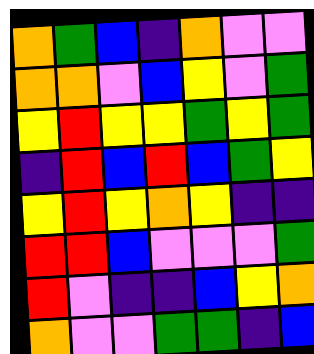[["orange", "green", "blue", "indigo", "orange", "violet", "violet"], ["orange", "orange", "violet", "blue", "yellow", "violet", "green"], ["yellow", "red", "yellow", "yellow", "green", "yellow", "green"], ["indigo", "red", "blue", "red", "blue", "green", "yellow"], ["yellow", "red", "yellow", "orange", "yellow", "indigo", "indigo"], ["red", "red", "blue", "violet", "violet", "violet", "green"], ["red", "violet", "indigo", "indigo", "blue", "yellow", "orange"], ["orange", "violet", "violet", "green", "green", "indigo", "blue"]]